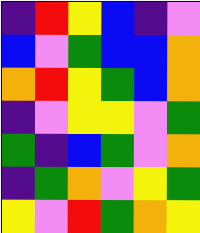[["indigo", "red", "yellow", "blue", "indigo", "violet"], ["blue", "violet", "green", "blue", "blue", "orange"], ["orange", "red", "yellow", "green", "blue", "orange"], ["indigo", "violet", "yellow", "yellow", "violet", "green"], ["green", "indigo", "blue", "green", "violet", "orange"], ["indigo", "green", "orange", "violet", "yellow", "green"], ["yellow", "violet", "red", "green", "orange", "yellow"]]